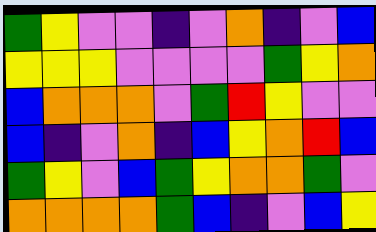[["green", "yellow", "violet", "violet", "indigo", "violet", "orange", "indigo", "violet", "blue"], ["yellow", "yellow", "yellow", "violet", "violet", "violet", "violet", "green", "yellow", "orange"], ["blue", "orange", "orange", "orange", "violet", "green", "red", "yellow", "violet", "violet"], ["blue", "indigo", "violet", "orange", "indigo", "blue", "yellow", "orange", "red", "blue"], ["green", "yellow", "violet", "blue", "green", "yellow", "orange", "orange", "green", "violet"], ["orange", "orange", "orange", "orange", "green", "blue", "indigo", "violet", "blue", "yellow"]]